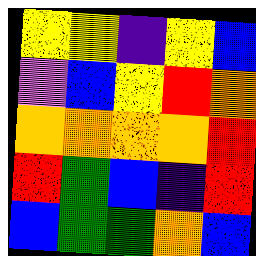[["yellow", "yellow", "indigo", "yellow", "blue"], ["violet", "blue", "yellow", "red", "orange"], ["orange", "orange", "orange", "orange", "red"], ["red", "green", "blue", "indigo", "red"], ["blue", "green", "green", "orange", "blue"]]